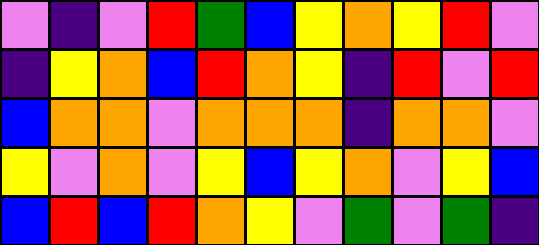[["violet", "indigo", "violet", "red", "green", "blue", "yellow", "orange", "yellow", "red", "violet"], ["indigo", "yellow", "orange", "blue", "red", "orange", "yellow", "indigo", "red", "violet", "red"], ["blue", "orange", "orange", "violet", "orange", "orange", "orange", "indigo", "orange", "orange", "violet"], ["yellow", "violet", "orange", "violet", "yellow", "blue", "yellow", "orange", "violet", "yellow", "blue"], ["blue", "red", "blue", "red", "orange", "yellow", "violet", "green", "violet", "green", "indigo"]]